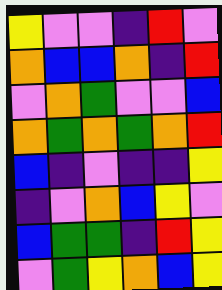[["yellow", "violet", "violet", "indigo", "red", "violet"], ["orange", "blue", "blue", "orange", "indigo", "red"], ["violet", "orange", "green", "violet", "violet", "blue"], ["orange", "green", "orange", "green", "orange", "red"], ["blue", "indigo", "violet", "indigo", "indigo", "yellow"], ["indigo", "violet", "orange", "blue", "yellow", "violet"], ["blue", "green", "green", "indigo", "red", "yellow"], ["violet", "green", "yellow", "orange", "blue", "yellow"]]